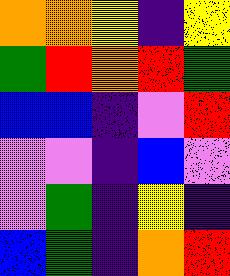[["orange", "orange", "yellow", "indigo", "yellow"], ["green", "red", "orange", "red", "green"], ["blue", "blue", "indigo", "violet", "red"], ["violet", "violet", "indigo", "blue", "violet"], ["violet", "green", "indigo", "yellow", "indigo"], ["blue", "green", "indigo", "orange", "red"]]